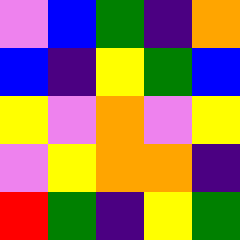[["violet", "blue", "green", "indigo", "orange"], ["blue", "indigo", "yellow", "green", "blue"], ["yellow", "violet", "orange", "violet", "yellow"], ["violet", "yellow", "orange", "orange", "indigo"], ["red", "green", "indigo", "yellow", "green"]]